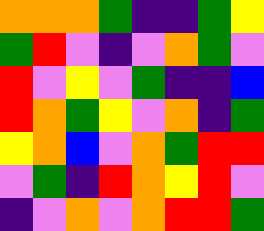[["orange", "orange", "orange", "green", "indigo", "indigo", "green", "yellow"], ["green", "red", "violet", "indigo", "violet", "orange", "green", "violet"], ["red", "violet", "yellow", "violet", "green", "indigo", "indigo", "blue"], ["red", "orange", "green", "yellow", "violet", "orange", "indigo", "green"], ["yellow", "orange", "blue", "violet", "orange", "green", "red", "red"], ["violet", "green", "indigo", "red", "orange", "yellow", "red", "violet"], ["indigo", "violet", "orange", "violet", "orange", "red", "red", "green"]]